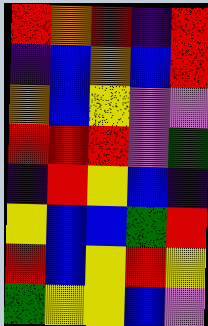[["red", "orange", "red", "indigo", "red"], ["indigo", "blue", "orange", "blue", "red"], ["orange", "blue", "yellow", "violet", "violet"], ["red", "red", "red", "violet", "green"], ["indigo", "red", "yellow", "blue", "indigo"], ["yellow", "blue", "blue", "green", "red"], ["red", "blue", "yellow", "red", "yellow"], ["green", "yellow", "yellow", "blue", "violet"]]